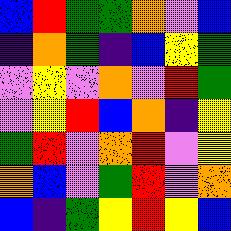[["blue", "red", "green", "green", "orange", "violet", "blue"], ["indigo", "orange", "green", "indigo", "blue", "yellow", "green"], ["violet", "yellow", "violet", "orange", "violet", "red", "green"], ["violet", "yellow", "red", "blue", "orange", "indigo", "yellow"], ["green", "red", "violet", "orange", "red", "violet", "yellow"], ["orange", "blue", "violet", "green", "red", "violet", "orange"], ["blue", "indigo", "green", "yellow", "red", "yellow", "blue"]]